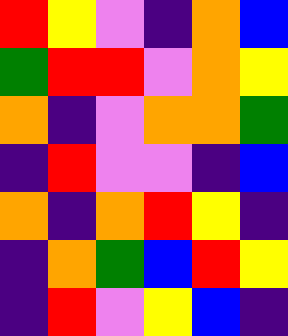[["red", "yellow", "violet", "indigo", "orange", "blue"], ["green", "red", "red", "violet", "orange", "yellow"], ["orange", "indigo", "violet", "orange", "orange", "green"], ["indigo", "red", "violet", "violet", "indigo", "blue"], ["orange", "indigo", "orange", "red", "yellow", "indigo"], ["indigo", "orange", "green", "blue", "red", "yellow"], ["indigo", "red", "violet", "yellow", "blue", "indigo"]]